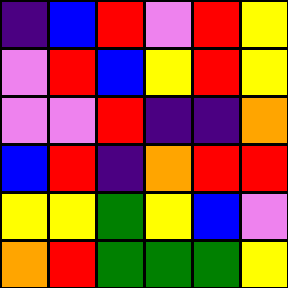[["indigo", "blue", "red", "violet", "red", "yellow"], ["violet", "red", "blue", "yellow", "red", "yellow"], ["violet", "violet", "red", "indigo", "indigo", "orange"], ["blue", "red", "indigo", "orange", "red", "red"], ["yellow", "yellow", "green", "yellow", "blue", "violet"], ["orange", "red", "green", "green", "green", "yellow"]]